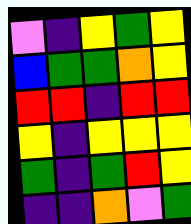[["violet", "indigo", "yellow", "green", "yellow"], ["blue", "green", "green", "orange", "yellow"], ["red", "red", "indigo", "red", "red"], ["yellow", "indigo", "yellow", "yellow", "yellow"], ["green", "indigo", "green", "red", "yellow"], ["indigo", "indigo", "orange", "violet", "green"]]